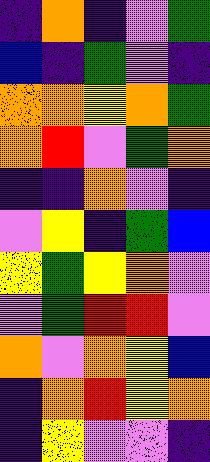[["indigo", "orange", "indigo", "violet", "green"], ["blue", "indigo", "green", "violet", "indigo"], ["orange", "orange", "yellow", "orange", "green"], ["orange", "red", "violet", "green", "orange"], ["indigo", "indigo", "orange", "violet", "indigo"], ["violet", "yellow", "indigo", "green", "blue"], ["yellow", "green", "yellow", "orange", "violet"], ["violet", "green", "red", "red", "violet"], ["orange", "violet", "orange", "yellow", "blue"], ["indigo", "orange", "red", "yellow", "orange"], ["indigo", "yellow", "violet", "violet", "indigo"]]